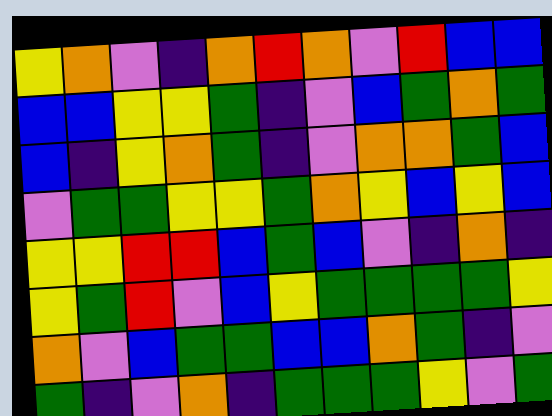[["yellow", "orange", "violet", "indigo", "orange", "red", "orange", "violet", "red", "blue", "blue"], ["blue", "blue", "yellow", "yellow", "green", "indigo", "violet", "blue", "green", "orange", "green"], ["blue", "indigo", "yellow", "orange", "green", "indigo", "violet", "orange", "orange", "green", "blue"], ["violet", "green", "green", "yellow", "yellow", "green", "orange", "yellow", "blue", "yellow", "blue"], ["yellow", "yellow", "red", "red", "blue", "green", "blue", "violet", "indigo", "orange", "indigo"], ["yellow", "green", "red", "violet", "blue", "yellow", "green", "green", "green", "green", "yellow"], ["orange", "violet", "blue", "green", "green", "blue", "blue", "orange", "green", "indigo", "violet"], ["green", "indigo", "violet", "orange", "indigo", "green", "green", "green", "yellow", "violet", "green"]]